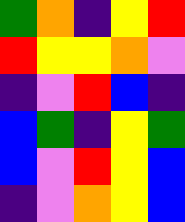[["green", "orange", "indigo", "yellow", "red"], ["red", "yellow", "yellow", "orange", "violet"], ["indigo", "violet", "red", "blue", "indigo"], ["blue", "green", "indigo", "yellow", "green"], ["blue", "violet", "red", "yellow", "blue"], ["indigo", "violet", "orange", "yellow", "blue"]]